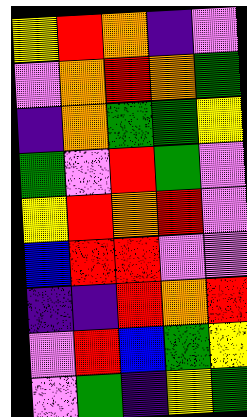[["yellow", "red", "orange", "indigo", "violet"], ["violet", "orange", "red", "orange", "green"], ["indigo", "orange", "green", "green", "yellow"], ["green", "violet", "red", "green", "violet"], ["yellow", "red", "orange", "red", "violet"], ["blue", "red", "red", "violet", "violet"], ["indigo", "indigo", "red", "orange", "red"], ["violet", "red", "blue", "green", "yellow"], ["violet", "green", "indigo", "yellow", "green"]]